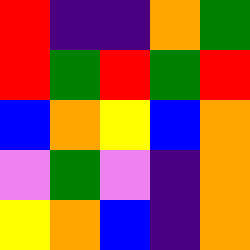[["red", "indigo", "indigo", "orange", "green"], ["red", "green", "red", "green", "red"], ["blue", "orange", "yellow", "blue", "orange"], ["violet", "green", "violet", "indigo", "orange"], ["yellow", "orange", "blue", "indigo", "orange"]]